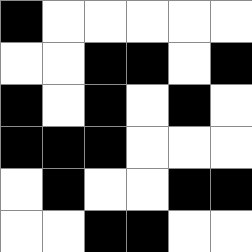[["black", "white", "white", "white", "white", "white"], ["white", "white", "black", "black", "white", "black"], ["black", "white", "black", "white", "black", "white"], ["black", "black", "black", "white", "white", "white"], ["white", "black", "white", "white", "black", "black"], ["white", "white", "black", "black", "white", "white"]]